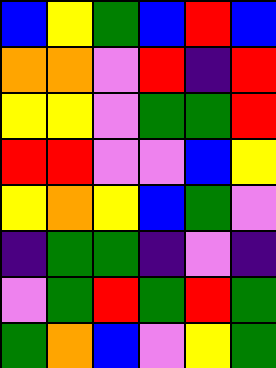[["blue", "yellow", "green", "blue", "red", "blue"], ["orange", "orange", "violet", "red", "indigo", "red"], ["yellow", "yellow", "violet", "green", "green", "red"], ["red", "red", "violet", "violet", "blue", "yellow"], ["yellow", "orange", "yellow", "blue", "green", "violet"], ["indigo", "green", "green", "indigo", "violet", "indigo"], ["violet", "green", "red", "green", "red", "green"], ["green", "orange", "blue", "violet", "yellow", "green"]]